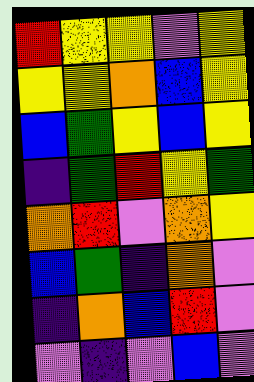[["red", "yellow", "yellow", "violet", "yellow"], ["yellow", "yellow", "orange", "blue", "yellow"], ["blue", "green", "yellow", "blue", "yellow"], ["indigo", "green", "red", "yellow", "green"], ["orange", "red", "violet", "orange", "yellow"], ["blue", "green", "indigo", "orange", "violet"], ["indigo", "orange", "blue", "red", "violet"], ["violet", "indigo", "violet", "blue", "violet"]]